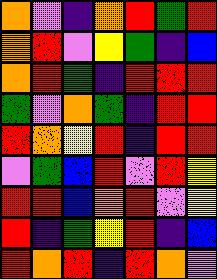[["orange", "violet", "indigo", "orange", "red", "green", "red"], ["orange", "red", "violet", "yellow", "green", "indigo", "blue"], ["orange", "red", "green", "indigo", "red", "red", "red"], ["green", "violet", "orange", "green", "indigo", "red", "red"], ["red", "orange", "yellow", "red", "indigo", "red", "red"], ["violet", "green", "blue", "red", "violet", "red", "yellow"], ["red", "red", "blue", "orange", "red", "violet", "yellow"], ["red", "indigo", "green", "yellow", "red", "indigo", "blue"], ["red", "orange", "red", "indigo", "red", "orange", "violet"]]